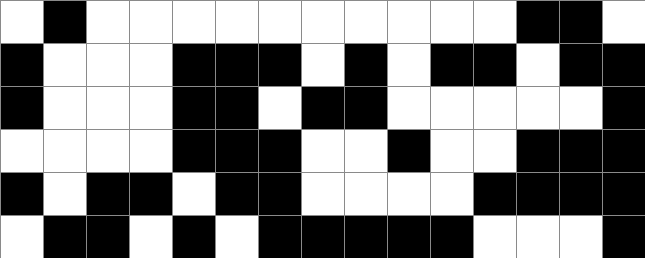[["white", "black", "white", "white", "white", "white", "white", "white", "white", "white", "white", "white", "black", "black", "white"], ["black", "white", "white", "white", "black", "black", "black", "white", "black", "white", "black", "black", "white", "black", "black"], ["black", "white", "white", "white", "black", "black", "white", "black", "black", "white", "white", "white", "white", "white", "black"], ["white", "white", "white", "white", "black", "black", "black", "white", "white", "black", "white", "white", "black", "black", "black"], ["black", "white", "black", "black", "white", "black", "black", "white", "white", "white", "white", "black", "black", "black", "black"], ["white", "black", "black", "white", "black", "white", "black", "black", "black", "black", "black", "white", "white", "white", "black"]]